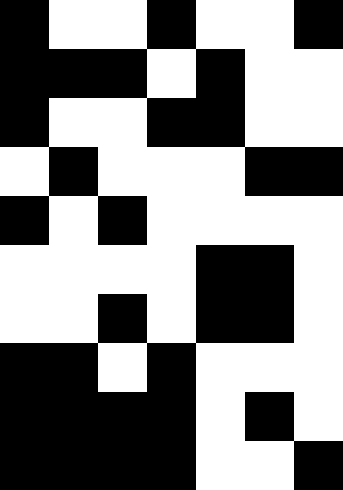[["black", "white", "white", "black", "white", "white", "black"], ["black", "black", "black", "white", "black", "white", "white"], ["black", "white", "white", "black", "black", "white", "white"], ["white", "black", "white", "white", "white", "black", "black"], ["black", "white", "black", "white", "white", "white", "white"], ["white", "white", "white", "white", "black", "black", "white"], ["white", "white", "black", "white", "black", "black", "white"], ["black", "black", "white", "black", "white", "white", "white"], ["black", "black", "black", "black", "white", "black", "white"], ["black", "black", "black", "black", "white", "white", "black"]]